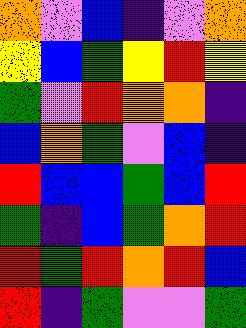[["orange", "violet", "blue", "indigo", "violet", "orange"], ["yellow", "blue", "green", "yellow", "red", "yellow"], ["green", "violet", "red", "orange", "orange", "indigo"], ["blue", "orange", "green", "violet", "blue", "indigo"], ["red", "blue", "blue", "green", "blue", "red"], ["green", "indigo", "blue", "green", "orange", "red"], ["red", "green", "red", "orange", "red", "blue"], ["red", "indigo", "green", "violet", "violet", "green"]]